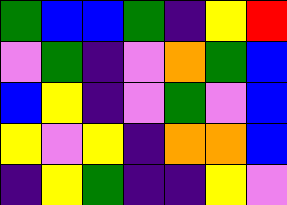[["green", "blue", "blue", "green", "indigo", "yellow", "red"], ["violet", "green", "indigo", "violet", "orange", "green", "blue"], ["blue", "yellow", "indigo", "violet", "green", "violet", "blue"], ["yellow", "violet", "yellow", "indigo", "orange", "orange", "blue"], ["indigo", "yellow", "green", "indigo", "indigo", "yellow", "violet"]]